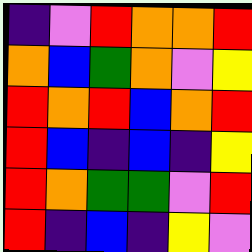[["indigo", "violet", "red", "orange", "orange", "red"], ["orange", "blue", "green", "orange", "violet", "yellow"], ["red", "orange", "red", "blue", "orange", "red"], ["red", "blue", "indigo", "blue", "indigo", "yellow"], ["red", "orange", "green", "green", "violet", "red"], ["red", "indigo", "blue", "indigo", "yellow", "violet"]]